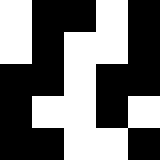[["white", "black", "black", "white", "black"], ["white", "black", "white", "white", "black"], ["black", "black", "white", "black", "black"], ["black", "white", "white", "black", "white"], ["black", "black", "white", "white", "black"]]